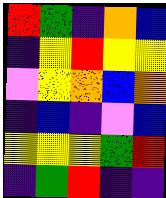[["red", "green", "indigo", "orange", "blue"], ["indigo", "yellow", "red", "yellow", "yellow"], ["violet", "yellow", "orange", "blue", "orange"], ["indigo", "blue", "indigo", "violet", "blue"], ["yellow", "yellow", "yellow", "green", "red"], ["indigo", "green", "red", "indigo", "indigo"]]